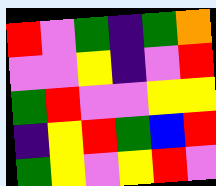[["red", "violet", "green", "indigo", "green", "orange"], ["violet", "violet", "yellow", "indigo", "violet", "red"], ["green", "red", "violet", "violet", "yellow", "yellow"], ["indigo", "yellow", "red", "green", "blue", "red"], ["green", "yellow", "violet", "yellow", "red", "violet"]]